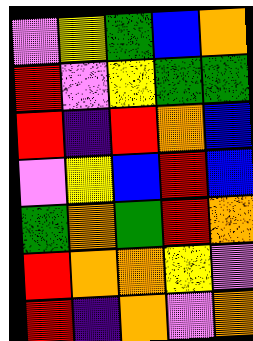[["violet", "yellow", "green", "blue", "orange"], ["red", "violet", "yellow", "green", "green"], ["red", "indigo", "red", "orange", "blue"], ["violet", "yellow", "blue", "red", "blue"], ["green", "orange", "green", "red", "orange"], ["red", "orange", "orange", "yellow", "violet"], ["red", "indigo", "orange", "violet", "orange"]]